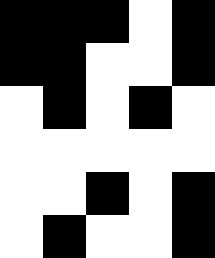[["black", "black", "black", "white", "black"], ["black", "black", "white", "white", "black"], ["white", "black", "white", "black", "white"], ["white", "white", "white", "white", "white"], ["white", "white", "black", "white", "black"], ["white", "black", "white", "white", "black"]]